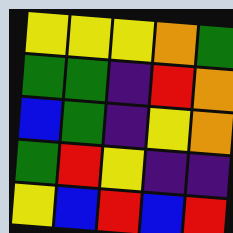[["yellow", "yellow", "yellow", "orange", "green"], ["green", "green", "indigo", "red", "orange"], ["blue", "green", "indigo", "yellow", "orange"], ["green", "red", "yellow", "indigo", "indigo"], ["yellow", "blue", "red", "blue", "red"]]